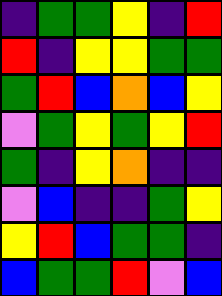[["indigo", "green", "green", "yellow", "indigo", "red"], ["red", "indigo", "yellow", "yellow", "green", "green"], ["green", "red", "blue", "orange", "blue", "yellow"], ["violet", "green", "yellow", "green", "yellow", "red"], ["green", "indigo", "yellow", "orange", "indigo", "indigo"], ["violet", "blue", "indigo", "indigo", "green", "yellow"], ["yellow", "red", "blue", "green", "green", "indigo"], ["blue", "green", "green", "red", "violet", "blue"]]